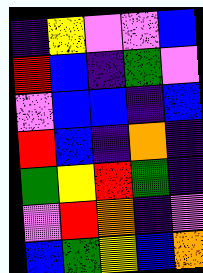[["indigo", "yellow", "violet", "violet", "blue"], ["red", "blue", "indigo", "green", "violet"], ["violet", "blue", "blue", "indigo", "blue"], ["red", "blue", "indigo", "orange", "indigo"], ["green", "yellow", "red", "green", "indigo"], ["violet", "red", "orange", "indigo", "violet"], ["blue", "green", "yellow", "blue", "orange"]]